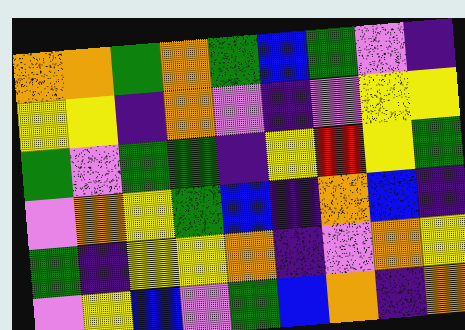[["orange", "orange", "green", "orange", "green", "blue", "green", "violet", "indigo"], ["yellow", "yellow", "indigo", "orange", "violet", "indigo", "violet", "yellow", "yellow"], ["green", "violet", "green", "green", "indigo", "yellow", "red", "yellow", "green"], ["violet", "orange", "yellow", "green", "blue", "indigo", "orange", "blue", "indigo"], ["green", "indigo", "yellow", "yellow", "orange", "indigo", "violet", "orange", "yellow"], ["violet", "yellow", "blue", "violet", "green", "blue", "orange", "indigo", "orange"]]